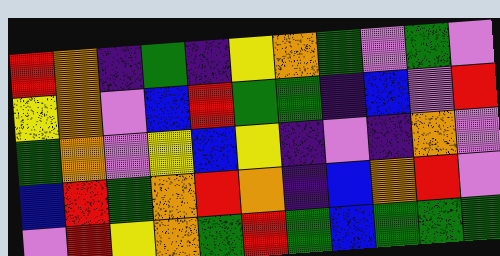[["red", "orange", "indigo", "green", "indigo", "yellow", "orange", "green", "violet", "green", "violet"], ["yellow", "orange", "violet", "blue", "red", "green", "green", "indigo", "blue", "violet", "red"], ["green", "orange", "violet", "yellow", "blue", "yellow", "indigo", "violet", "indigo", "orange", "violet"], ["blue", "red", "green", "orange", "red", "orange", "indigo", "blue", "orange", "red", "violet"], ["violet", "red", "yellow", "orange", "green", "red", "green", "blue", "green", "green", "green"]]